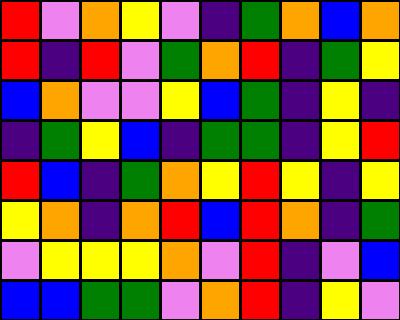[["red", "violet", "orange", "yellow", "violet", "indigo", "green", "orange", "blue", "orange"], ["red", "indigo", "red", "violet", "green", "orange", "red", "indigo", "green", "yellow"], ["blue", "orange", "violet", "violet", "yellow", "blue", "green", "indigo", "yellow", "indigo"], ["indigo", "green", "yellow", "blue", "indigo", "green", "green", "indigo", "yellow", "red"], ["red", "blue", "indigo", "green", "orange", "yellow", "red", "yellow", "indigo", "yellow"], ["yellow", "orange", "indigo", "orange", "red", "blue", "red", "orange", "indigo", "green"], ["violet", "yellow", "yellow", "yellow", "orange", "violet", "red", "indigo", "violet", "blue"], ["blue", "blue", "green", "green", "violet", "orange", "red", "indigo", "yellow", "violet"]]